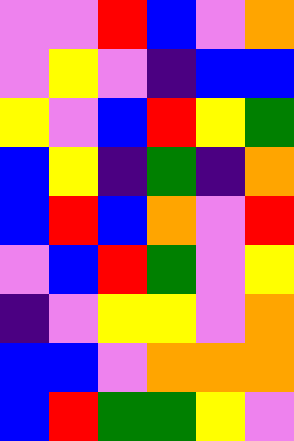[["violet", "violet", "red", "blue", "violet", "orange"], ["violet", "yellow", "violet", "indigo", "blue", "blue"], ["yellow", "violet", "blue", "red", "yellow", "green"], ["blue", "yellow", "indigo", "green", "indigo", "orange"], ["blue", "red", "blue", "orange", "violet", "red"], ["violet", "blue", "red", "green", "violet", "yellow"], ["indigo", "violet", "yellow", "yellow", "violet", "orange"], ["blue", "blue", "violet", "orange", "orange", "orange"], ["blue", "red", "green", "green", "yellow", "violet"]]